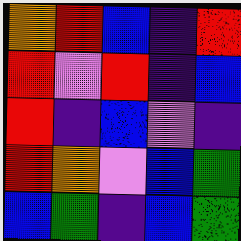[["orange", "red", "blue", "indigo", "red"], ["red", "violet", "red", "indigo", "blue"], ["red", "indigo", "blue", "violet", "indigo"], ["red", "orange", "violet", "blue", "green"], ["blue", "green", "indigo", "blue", "green"]]